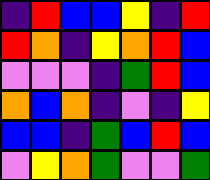[["indigo", "red", "blue", "blue", "yellow", "indigo", "red"], ["red", "orange", "indigo", "yellow", "orange", "red", "blue"], ["violet", "violet", "violet", "indigo", "green", "red", "blue"], ["orange", "blue", "orange", "indigo", "violet", "indigo", "yellow"], ["blue", "blue", "indigo", "green", "blue", "red", "blue"], ["violet", "yellow", "orange", "green", "violet", "violet", "green"]]